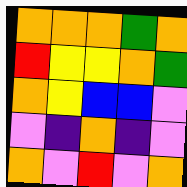[["orange", "orange", "orange", "green", "orange"], ["red", "yellow", "yellow", "orange", "green"], ["orange", "yellow", "blue", "blue", "violet"], ["violet", "indigo", "orange", "indigo", "violet"], ["orange", "violet", "red", "violet", "orange"]]